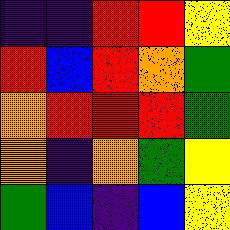[["indigo", "indigo", "red", "red", "yellow"], ["red", "blue", "red", "orange", "green"], ["orange", "red", "red", "red", "green"], ["orange", "indigo", "orange", "green", "yellow"], ["green", "blue", "indigo", "blue", "yellow"]]